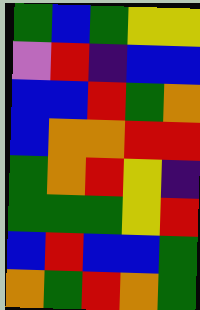[["green", "blue", "green", "yellow", "yellow"], ["violet", "red", "indigo", "blue", "blue"], ["blue", "blue", "red", "green", "orange"], ["blue", "orange", "orange", "red", "red"], ["green", "orange", "red", "yellow", "indigo"], ["green", "green", "green", "yellow", "red"], ["blue", "red", "blue", "blue", "green"], ["orange", "green", "red", "orange", "green"]]